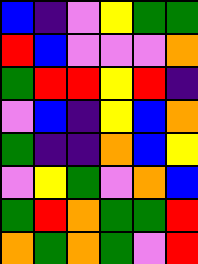[["blue", "indigo", "violet", "yellow", "green", "green"], ["red", "blue", "violet", "violet", "violet", "orange"], ["green", "red", "red", "yellow", "red", "indigo"], ["violet", "blue", "indigo", "yellow", "blue", "orange"], ["green", "indigo", "indigo", "orange", "blue", "yellow"], ["violet", "yellow", "green", "violet", "orange", "blue"], ["green", "red", "orange", "green", "green", "red"], ["orange", "green", "orange", "green", "violet", "red"]]